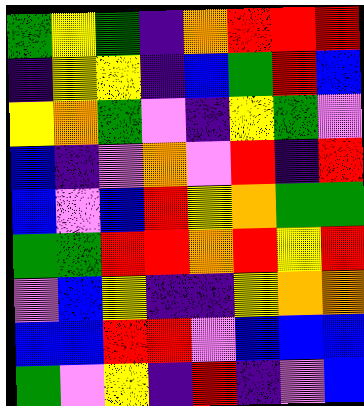[["green", "yellow", "green", "indigo", "orange", "red", "red", "red"], ["indigo", "yellow", "yellow", "indigo", "blue", "green", "red", "blue"], ["yellow", "orange", "green", "violet", "indigo", "yellow", "green", "violet"], ["blue", "indigo", "violet", "orange", "violet", "red", "indigo", "red"], ["blue", "violet", "blue", "red", "yellow", "orange", "green", "green"], ["green", "green", "red", "red", "orange", "red", "yellow", "red"], ["violet", "blue", "yellow", "indigo", "indigo", "yellow", "orange", "orange"], ["blue", "blue", "red", "red", "violet", "blue", "blue", "blue"], ["green", "violet", "yellow", "indigo", "red", "indigo", "violet", "blue"]]